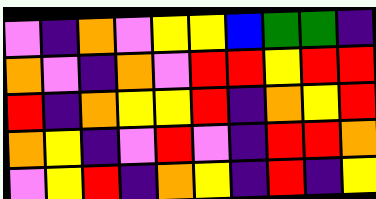[["violet", "indigo", "orange", "violet", "yellow", "yellow", "blue", "green", "green", "indigo"], ["orange", "violet", "indigo", "orange", "violet", "red", "red", "yellow", "red", "red"], ["red", "indigo", "orange", "yellow", "yellow", "red", "indigo", "orange", "yellow", "red"], ["orange", "yellow", "indigo", "violet", "red", "violet", "indigo", "red", "red", "orange"], ["violet", "yellow", "red", "indigo", "orange", "yellow", "indigo", "red", "indigo", "yellow"]]